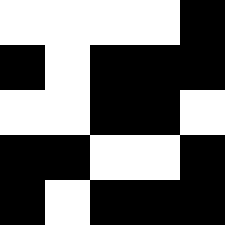[["white", "white", "white", "white", "black"], ["black", "white", "black", "black", "black"], ["white", "white", "black", "black", "white"], ["black", "black", "white", "white", "black"], ["black", "white", "black", "black", "black"]]